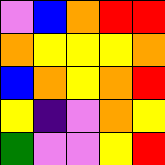[["violet", "blue", "orange", "red", "red"], ["orange", "yellow", "yellow", "yellow", "orange"], ["blue", "orange", "yellow", "orange", "red"], ["yellow", "indigo", "violet", "orange", "yellow"], ["green", "violet", "violet", "yellow", "red"]]